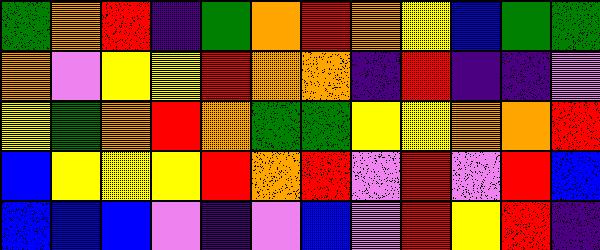[["green", "orange", "red", "indigo", "green", "orange", "red", "orange", "yellow", "blue", "green", "green"], ["orange", "violet", "yellow", "yellow", "red", "orange", "orange", "indigo", "red", "indigo", "indigo", "violet"], ["yellow", "green", "orange", "red", "orange", "green", "green", "yellow", "yellow", "orange", "orange", "red"], ["blue", "yellow", "yellow", "yellow", "red", "orange", "red", "violet", "red", "violet", "red", "blue"], ["blue", "blue", "blue", "violet", "indigo", "violet", "blue", "violet", "red", "yellow", "red", "indigo"]]